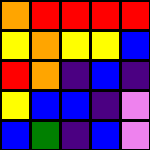[["orange", "red", "red", "red", "red"], ["yellow", "orange", "yellow", "yellow", "blue"], ["red", "orange", "indigo", "blue", "indigo"], ["yellow", "blue", "blue", "indigo", "violet"], ["blue", "green", "indigo", "blue", "violet"]]